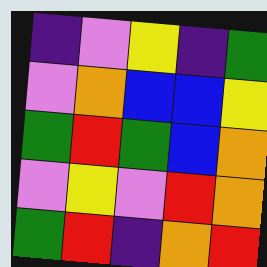[["indigo", "violet", "yellow", "indigo", "green"], ["violet", "orange", "blue", "blue", "yellow"], ["green", "red", "green", "blue", "orange"], ["violet", "yellow", "violet", "red", "orange"], ["green", "red", "indigo", "orange", "red"]]